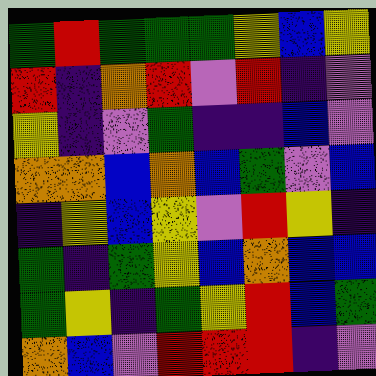[["green", "red", "green", "green", "green", "yellow", "blue", "yellow"], ["red", "indigo", "orange", "red", "violet", "red", "indigo", "violet"], ["yellow", "indigo", "violet", "green", "indigo", "indigo", "blue", "violet"], ["orange", "orange", "blue", "orange", "blue", "green", "violet", "blue"], ["indigo", "yellow", "blue", "yellow", "violet", "red", "yellow", "indigo"], ["green", "indigo", "green", "yellow", "blue", "orange", "blue", "blue"], ["green", "yellow", "indigo", "green", "yellow", "red", "blue", "green"], ["orange", "blue", "violet", "red", "red", "red", "indigo", "violet"]]